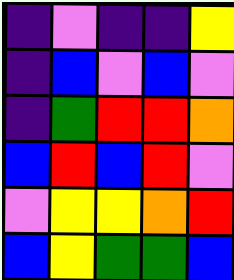[["indigo", "violet", "indigo", "indigo", "yellow"], ["indigo", "blue", "violet", "blue", "violet"], ["indigo", "green", "red", "red", "orange"], ["blue", "red", "blue", "red", "violet"], ["violet", "yellow", "yellow", "orange", "red"], ["blue", "yellow", "green", "green", "blue"]]